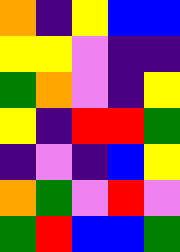[["orange", "indigo", "yellow", "blue", "blue"], ["yellow", "yellow", "violet", "indigo", "indigo"], ["green", "orange", "violet", "indigo", "yellow"], ["yellow", "indigo", "red", "red", "green"], ["indigo", "violet", "indigo", "blue", "yellow"], ["orange", "green", "violet", "red", "violet"], ["green", "red", "blue", "blue", "green"]]